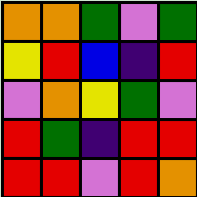[["orange", "orange", "green", "violet", "green"], ["yellow", "red", "blue", "indigo", "red"], ["violet", "orange", "yellow", "green", "violet"], ["red", "green", "indigo", "red", "red"], ["red", "red", "violet", "red", "orange"]]